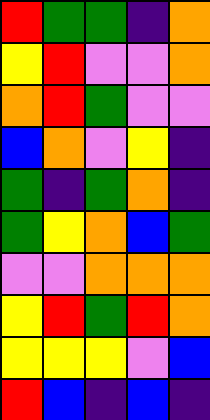[["red", "green", "green", "indigo", "orange"], ["yellow", "red", "violet", "violet", "orange"], ["orange", "red", "green", "violet", "violet"], ["blue", "orange", "violet", "yellow", "indigo"], ["green", "indigo", "green", "orange", "indigo"], ["green", "yellow", "orange", "blue", "green"], ["violet", "violet", "orange", "orange", "orange"], ["yellow", "red", "green", "red", "orange"], ["yellow", "yellow", "yellow", "violet", "blue"], ["red", "blue", "indigo", "blue", "indigo"]]